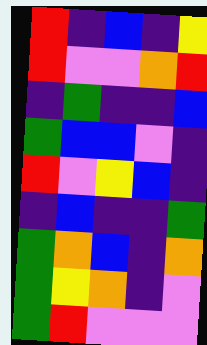[["red", "indigo", "blue", "indigo", "yellow"], ["red", "violet", "violet", "orange", "red"], ["indigo", "green", "indigo", "indigo", "blue"], ["green", "blue", "blue", "violet", "indigo"], ["red", "violet", "yellow", "blue", "indigo"], ["indigo", "blue", "indigo", "indigo", "green"], ["green", "orange", "blue", "indigo", "orange"], ["green", "yellow", "orange", "indigo", "violet"], ["green", "red", "violet", "violet", "violet"]]